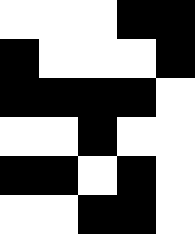[["white", "white", "white", "black", "black"], ["black", "white", "white", "white", "black"], ["black", "black", "black", "black", "white"], ["white", "white", "black", "white", "white"], ["black", "black", "white", "black", "white"], ["white", "white", "black", "black", "white"]]